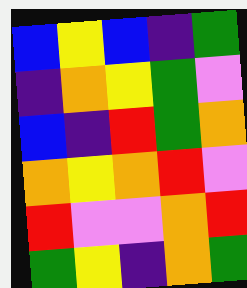[["blue", "yellow", "blue", "indigo", "green"], ["indigo", "orange", "yellow", "green", "violet"], ["blue", "indigo", "red", "green", "orange"], ["orange", "yellow", "orange", "red", "violet"], ["red", "violet", "violet", "orange", "red"], ["green", "yellow", "indigo", "orange", "green"]]